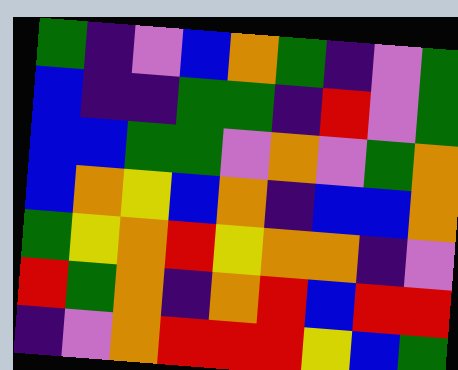[["green", "indigo", "violet", "blue", "orange", "green", "indigo", "violet", "green"], ["blue", "indigo", "indigo", "green", "green", "indigo", "red", "violet", "green"], ["blue", "blue", "green", "green", "violet", "orange", "violet", "green", "orange"], ["blue", "orange", "yellow", "blue", "orange", "indigo", "blue", "blue", "orange"], ["green", "yellow", "orange", "red", "yellow", "orange", "orange", "indigo", "violet"], ["red", "green", "orange", "indigo", "orange", "red", "blue", "red", "red"], ["indigo", "violet", "orange", "red", "red", "red", "yellow", "blue", "green"]]